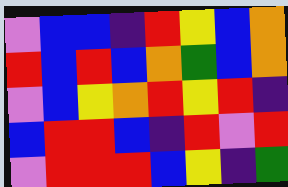[["violet", "blue", "blue", "indigo", "red", "yellow", "blue", "orange"], ["red", "blue", "red", "blue", "orange", "green", "blue", "orange"], ["violet", "blue", "yellow", "orange", "red", "yellow", "red", "indigo"], ["blue", "red", "red", "blue", "indigo", "red", "violet", "red"], ["violet", "red", "red", "red", "blue", "yellow", "indigo", "green"]]